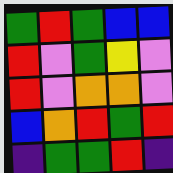[["green", "red", "green", "blue", "blue"], ["red", "violet", "green", "yellow", "violet"], ["red", "violet", "orange", "orange", "violet"], ["blue", "orange", "red", "green", "red"], ["indigo", "green", "green", "red", "indigo"]]